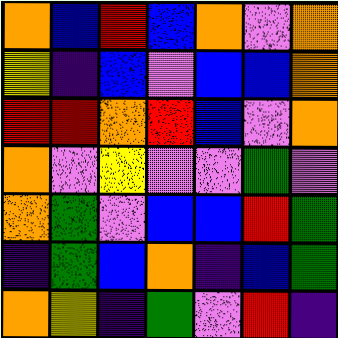[["orange", "blue", "red", "blue", "orange", "violet", "orange"], ["yellow", "indigo", "blue", "violet", "blue", "blue", "orange"], ["red", "red", "orange", "red", "blue", "violet", "orange"], ["orange", "violet", "yellow", "violet", "violet", "green", "violet"], ["orange", "green", "violet", "blue", "blue", "red", "green"], ["indigo", "green", "blue", "orange", "indigo", "blue", "green"], ["orange", "yellow", "indigo", "green", "violet", "red", "indigo"]]